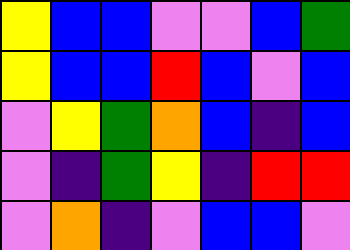[["yellow", "blue", "blue", "violet", "violet", "blue", "green"], ["yellow", "blue", "blue", "red", "blue", "violet", "blue"], ["violet", "yellow", "green", "orange", "blue", "indigo", "blue"], ["violet", "indigo", "green", "yellow", "indigo", "red", "red"], ["violet", "orange", "indigo", "violet", "blue", "blue", "violet"]]